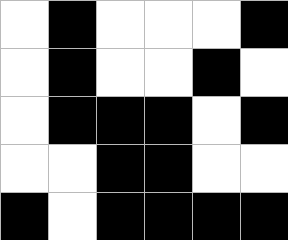[["white", "black", "white", "white", "white", "black"], ["white", "black", "white", "white", "black", "white"], ["white", "black", "black", "black", "white", "black"], ["white", "white", "black", "black", "white", "white"], ["black", "white", "black", "black", "black", "black"]]